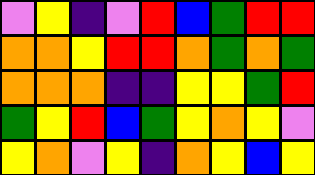[["violet", "yellow", "indigo", "violet", "red", "blue", "green", "red", "red"], ["orange", "orange", "yellow", "red", "red", "orange", "green", "orange", "green"], ["orange", "orange", "orange", "indigo", "indigo", "yellow", "yellow", "green", "red"], ["green", "yellow", "red", "blue", "green", "yellow", "orange", "yellow", "violet"], ["yellow", "orange", "violet", "yellow", "indigo", "orange", "yellow", "blue", "yellow"]]